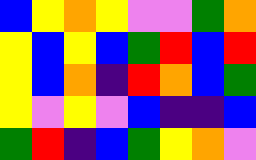[["blue", "yellow", "orange", "yellow", "violet", "violet", "green", "orange"], ["yellow", "blue", "yellow", "blue", "green", "red", "blue", "red"], ["yellow", "blue", "orange", "indigo", "red", "orange", "blue", "green"], ["yellow", "violet", "yellow", "violet", "blue", "indigo", "indigo", "blue"], ["green", "red", "indigo", "blue", "green", "yellow", "orange", "violet"]]